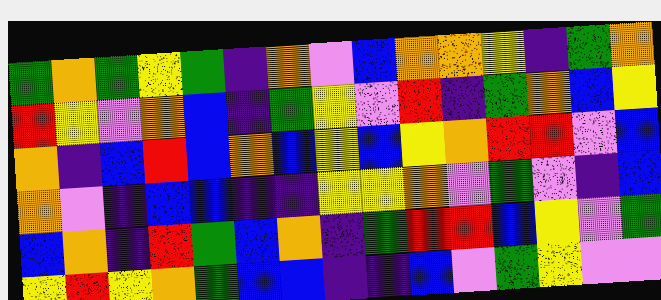[["green", "orange", "green", "yellow", "green", "indigo", "orange", "violet", "blue", "orange", "orange", "yellow", "indigo", "green", "orange"], ["red", "yellow", "violet", "orange", "blue", "indigo", "green", "yellow", "violet", "red", "indigo", "green", "orange", "blue", "yellow"], ["orange", "indigo", "blue", "red", "blue", "orange", "blue", "yellow", "blue", "yellow", "orange", "red", "red", "violet", "blue"], ["orange", "violet", "indigo", "blue", "blue", "indigo", "indigo", "yellow", "yellow", "orange", "violet", "green", "violet", "indigo", "blue"], ["blue", "orange", "indigo", "red", "green", "blue", "orange", "indigo", "green", "red", "red", "blue", "yellow", "violet", "green"], ["yellow", "red", "yellow", "orange", "green", "blue", "blue", "indigo", "indigo", "blue", "violet", "green", "yellow", "violet", "violet"]]